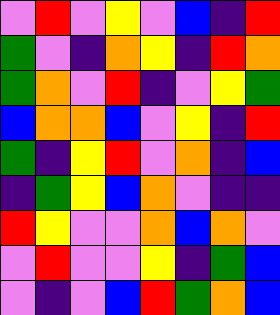[["violet", "red", "violet", "yellow", "violet", "blue", "indigo", "red"], ["green", "violet", "indigo", "orange", "yellow", "indigo", "red", "orange"], ["green", "orange", "violet", "red", "indigo", "violet", "yellow", "green"], ["blue", "orange", "orange", "blue", "violet", "yellow", "indigo", "red"], ["green", "indigo", "yellow", "red", "violet", "orange", "indigo", "blue"], ["indigo", "green", "yellow", "blue", "orange", "violet", "indigo", "indigo"], ["red", "yellow", "violet", "violet", "orange", "blue", "orange", "violet"], ["violet", "red", "violet", "violet", "yellow", "indigo", "green", "blue"], ["violet", "indigo", "violet", "blue", "red", "green", "orange", "blue"]]